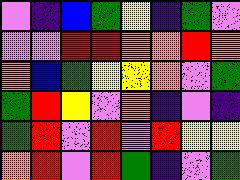[["violet", "indigo", "blue", "green", "yellow", "indigo", "green", "violet"], ["violet", "violet", "red", "red", "orange", "orange", "red", "orange"], ["orange", "blue", "green", "yellow", "yellow", "orange", "violet", "green"], ["green", "red", "yellow", "violet", "orange", "indigo", "violet", "indigo"], ["green", "red", "violet", "red", "violet", "red", "yellow", "yellow"], ["orange", "red", "violet", "red", "green", "indigo", "violet", "green"]]